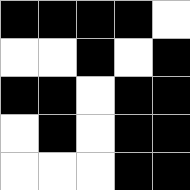[["black", "black", "black", "black", "white"], ["white", "white", "black", "white", "black"], ["black", "black", "white", "black", "black"], ["white", "black", "white", "black", "black"], ["white", "white", "white", "black", "black"]]